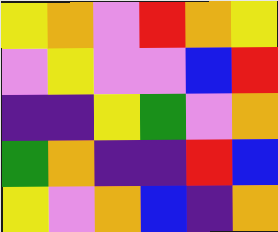[["yellow", "orange", "violet", "red", "orange", "yellow"], ["violet", "yellow", "violet", "violet", "blue", "red"], ["indigo", "indigo", "yellow", "green", "violet", "orange"], ["green", "orange", "indigo", "indigo", "red", "blue"], ["yellow", "violet", "orange", "blue", "indigo", "orange"]]